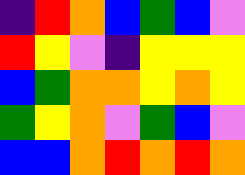[["indigo", "red", "orange", "blue", "green", "blue", "violet"], ["red", "yellow", "violet", "indigo", "yellow", "yellow", "yellow"], ["blue", "green", "orange", "orange", "yellow", "orange", "yellow"], ["green", "yellow", "orange", "violet", "green", "blue", "violet"], ["blue", "blue", "orange", "red", "orange", "red", "orange"]]